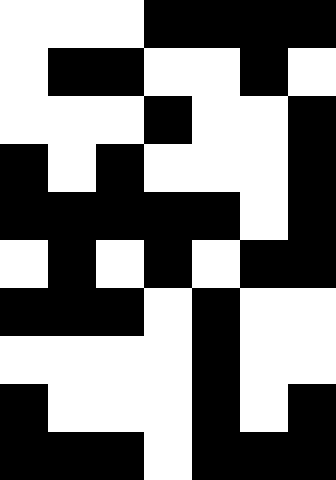[["white", "white", "white", "black", "black", "black", "black"], ["white", "black", "black", "white", "white", "black", "white"], ["white", "white", "white", "black", "white", "white", "black"], ["black", "white", "black", "white", "white", "white", "black"], ["black", "black", "black", "black", "black", "white", "black"], ["white", "black", "white", "black", "white", "black", "black"], ["black", "black", "black", "white", "black", "white", "white"], ["white", "white", "white", "white", "black", "white", "white"], ["black", "white", "white", "white", "black", "white", "black"], ["black", "black", "black", "white", "black", "black", "black"]]